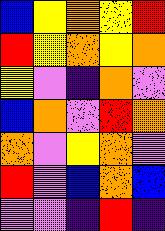[["blue", "yellow", "orange", "yellow", "red"], ["red", "yellow", "orange", "yellow", "orange"], ["yellow", "violet", "indigo", "orange", "violet"], ["blue", "orange", "violet", "red", "orange"], ["orange", "violet", "yellow", "orange", "violet"], ["red", "violet", "blue", "orange", "blue"], ["violet", "violet", "indigo", "red", "indigo"]]